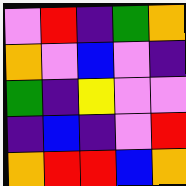[["violet", "red", "indigo", "green", "orange"], ["orange", "violet", "blue", "violet", "indigo"], ["green", "indigo", "yellow", "violet", "violet"], ["indigo", "blue", "indigo", "violet", "red"], ["orange", "red", "red", "blue", "orange"]]